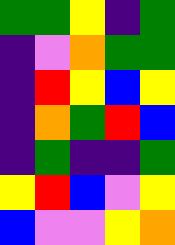[["green", "green", "yellow", "indigo", "green"], ["indigo", "violet", "orange", "green", "green"], ["indigo", "red", "yellow", "blue", "yellow"], ["indigo", "orange", "green", "red", "blue"], ["indigo", "green", "indigo", "indigo", "green"], ["yellow", "red", "blue", "violet", "yellow"], ["blue", "violet", "violet", "yellow", "orange"]]